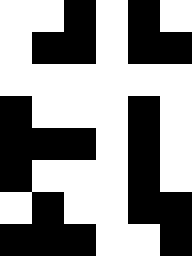[["white", "white", "black", "white", "black", "white"], ["white", "black", "black", "white", "black", "black"], ["white", "white", "white", "white", "white", "white"], ["black", "white", "white", "white", "black", "white"], ["black", "black", "black", "white", "black", "white"], ["black", "white", "white", "white", "black", "white"], ["white", "black", "white", "white", "black", "black"], ["black", "black", "black", "white", "white", "black"]]